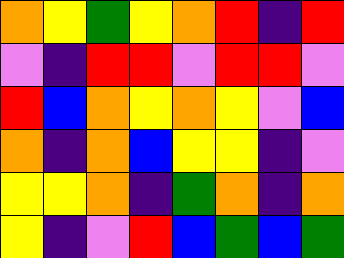[["orange", "yellow", "green", "yellow", "orange", "red", "indigo", "red"], ["violet", "indigo", "red", "red", "violet", "red", "red", "violet"], ["red", "blue", "orange", "yellow", "orange", "yellow", "violet", "blue"], ["orange", "indigo", "orange", "blue", "yellow", "yellow", "indigo", "violet"], ["yellow", "yellow", "orange", "indigo", "green", "orange", "indigo", "orange"], ["yellow", "indigo", "violet", "red", "blue", "green", "blue", "green"]]